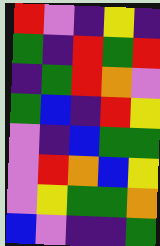[["red", "violet", "indigo", "yellow", "indigo"], ["green", "indigo", "red", "green", "red"], ["indigo", "green", "red", "orange", "violet"], ["green", "blue", "indigo", "red", "yellow"], ["violet", "indigo", "blue", "green", "green"], ["violet", "red", "orange", "blue", "yellow"], ["violet", "yellow", "green", "green", "orange"], ["blue", "violet", "indigo", "indigo", "green"]]